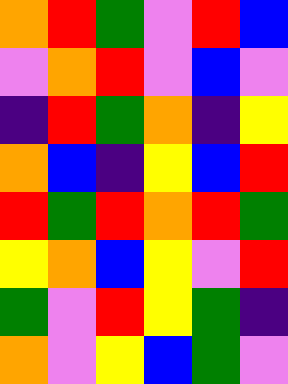[["orange", "red", "green", "violet", "red", "blue"], ["violet", "orange", "red", "violet", "blue", "violet"], ["indigo", "red", "green", "orange", "indigo", "yellow"], ["orange", "blue", "indigo", "yellow", "blue", "red"], ["red", "green", "red", "orange", "red", "green"], ["yellow", "orange", "blue", "yellow", "violet", "red"], ["green", "violet", "red", "yellow", "green", "indigo"], ["orange", "violet", "yellow", "blue", "green", "violet"]]